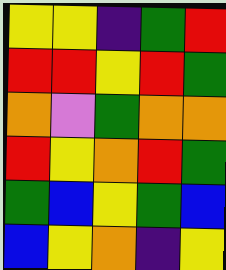[["yellow", "yellow", "indigo", "green", "red"], ["red", "red", "yellow", "red", "green"], ["orange", "violet", "green", "orange", "orange"], ["red", "yellow", "orange", "red", "green"], ["green", "blue", "yellow", "green", "blue"], ["blue", "yellow", "orange", "indigo", "yellow"]]